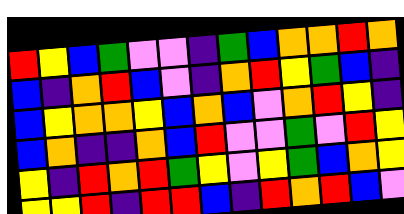[["red", "yellow", "blue", "green", "violet", "violet", "indigo", "green", "blue", "orange", "orange", "red", "orange"], ["blue", "indigo", "orange", "red", "blue", "violet", "indigo", "orange", "red", "yellow", "green", "blue", "indigo"], ["blue", "yellow", "orange", "orange", "yellow", "blue", "orange", "blue", "violet", "orange", "red", "yellow", "indigo"], ["blue", "orange", "indigo", "indigo", "orange", "blue", "red", "violet", "violet", "green", "violet", "red", "yellow"], ["yellow", "indigo", "red", "orange", "red", "green", "yellow", "violet", "yellow", "green", "blue", "orange", "yellow"], ["yellow", "yellow", "red", "indigo", "red", "red", "blue", "indigo", "red", "orange", "red", "blue", "violet"]]